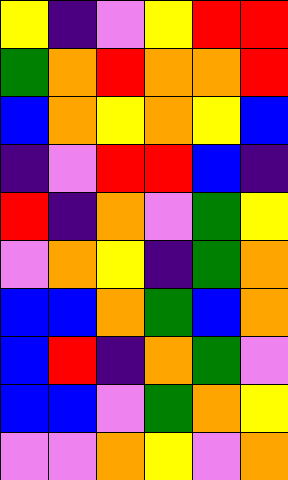[["yellow", "indigo", "violet", "yellow", "red", "red"], ["green", "orange", "red", "orange", "orange", "red"], ["blue", "orange", "yellow", "orange", "yellow", "blue"], ["indigo", "violet", "red", "red", "blue", "indigo"], ["red", "indigo", "orange", "violet", "green", "yellow"], ["violet", "orange", "yellow", "indigo", "green", "orange"], ["blue", "blue", "orange", "green", "blue", "orange"], ["blue", "red", "indigo", "orange", "green", "violet"], ["blue", "blue", "violet", "green", "orange", "yellow"], ["violet", "violet", "orange", "yellow", "violet", "orange"]]